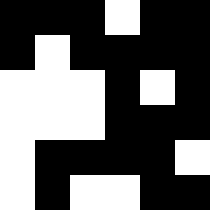[["black", "black", "black", "white", "black", "black"], ["black", "white", "black", "black", "black", "black"], ["white", "white", "white", "black", "white", "black"], ["white", "white", "white", "black", "black", "black"], ["white", "black", "black", "black", "black", "white"], ["white", "black", "white", "white", "black", "black"]]